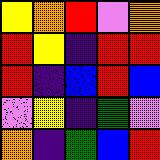[["yellow", "orange", "red", "violet", "orange"], ["red", "yellow", "indigo", "red", "red"], ["red", "indigo", "blue", "red", "blue"], ["violet", "yellow", "indigo", "green", "violet"], ["orange", "indigo", "green", "blue", "red"]]